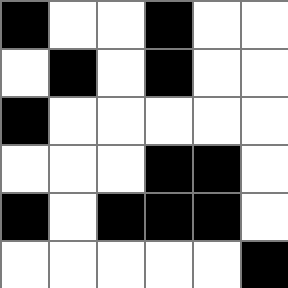[["black", "white", "white", "black", "white", "white"], ["white", "black", "white", "black", "white", "white"], ["black", "white", "white", "white", "white", "white"], ["white", "white", "white", "black", "black", "white"], ["black", "white", "black", "black", "black", "white"], ["white", "white", "white", "white", "white", "black"]]